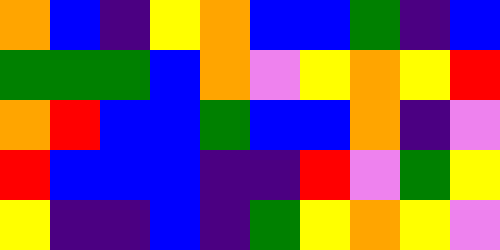[["orange", "blue", "indigo", "yellow", "orange", "blue", "blue", "green", "indigo", "blue"], ["green", "green", "green", "blue", "orange", "violet", "yellow", "orange", "yellow", "red"], ["orange", "red", "blue", "blue", "green", "blue", "blue", "orange", "indigo", "violet"], ["red", "blue", "blue", "blue", "indigo", "indigo", "red", "violet", "green", "yellow"], ["yellow", "indigo", "indigo", "blue", "indigo", "green", "yellow", "orange", "yellow", "violet"]]